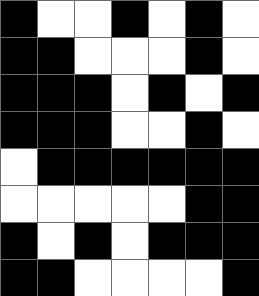[["black", "white", "white", "black", "white", "black", "white"], ["black", "black", "white", "white", "white", "black", "white"], ["black", "black", "black", "white", "black", "white", "black"], ["black", "black", "black", "white", "white", "black", "white"], ["white", "black", "black", "black", "black", "black", "black"], ["white", "white", "white", "white", "white", "black", "black"], ["black", "white", "black", "white", "black", "black", "black"], ["black", "black", "white", "white", "white", "white", "black"]]